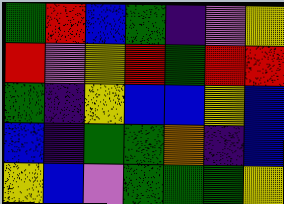[["green", "red", "blue", "green", "indigo", "violet", "yellow"], ["red", "violet", "yellow", "red", "green", "red", "red"], ["green", "indigo", "yellow", "blue", "blue", "yellow", "blue"], ["blue", "indigo", "green", "green", "orange", "indigo", "blue"], ["yellow", "blue", "violet", "green", "green", "green", "yellow"]]